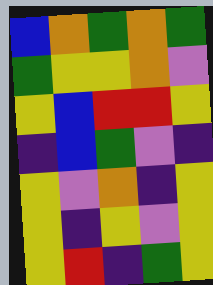[["blue", "orange", "green", "orange", "green"], ["green", "yellow", "yellow", "orange", "violet"], ["yellow", "blue", "red", "red", "yellow"], ["indigo", "blue", "green", "violet", "indigo"], ["yellow", "violet", "orange", "indigo", "yellow"], ["yellow", "indigo", "yellow", "violet", "yellow"], ["yellow", "red", "indigo", "green", "yellow"]]